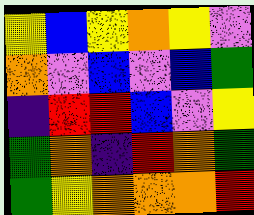[["yellow", "blue", "yellow", "orange", "yellow", "violet"], ["orange", "violet", "blue", "violet", "blue", "green"], ["indigo", "red", "red", "blue", "violet", "yellow"], ["green", "orange", "indigo", "red", "orange", "green"], ["green", "yellow", "orange", "orange", "orange", "red"]]